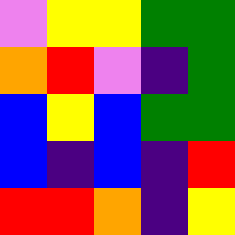[["violet", "yellow", "yellow", "green", "green"], ["orange", "red", "violet", "indigo", "green"], ["blue", "yellow", "blue", "green", "green"], ["blue", "indigo", "blue", "indigo", "red"], ["red", "red", "orange", "indigo", "yellow"]]